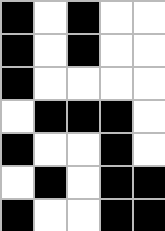[["black", "white", "black", "white", "white"], ["black", "white", "black", "white", "white"], ["black", "white", "white", "white", "white"], ["white", "black", "black", "black", "white"], ["black", "white", "white", "black", "white"], ["white", "black", "white", "black", "black"], ["black", "white", "white", "black", "black"]]